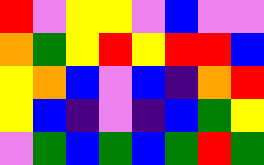[["red", "violet", "yellow", "yellow", "violet", "blue", "violet", "violet"], ["orange", "green", "yellow", "red", "yellow", "red", "red", "blue"], ["yellow", "orange", "blue", "violet", "blue", "indigo", "orange", "red"], ["yellow", "blue", "indigo", "violet", "indigo", "blue", "green", "yellow"], ["violet", "green", "blue", "green", "blue", "green", "red", "green"]]